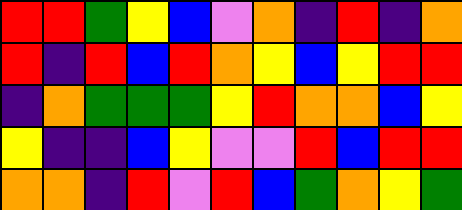[["red", "red", "green", "yellow", "blue", "violet", "orange", "indigo", "red", "indigo", "orange"], ["red", "indigo", "red", "blue", "red", "orange", "yellow", "blue", "yellow", "red", "red"], ["indigo", "orange", "green", "green", "green", "yellow", "red", "orange", "orange", "blue", "yellow"], ["yellow", "indigo", "indigo", "blue", "yellow", "violet", "violet", "red", "blue", "red", "red"], ["orange", "orange", "indigo", "red", "violet", "red", "blue", "green", "orange", "yellow", "green"]]